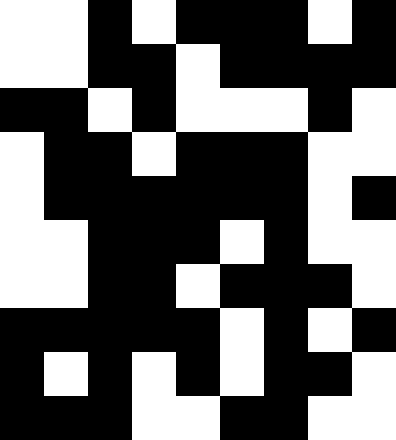[["white", "white", "black", "white", "black", "black", "black", "white", "black"], ["white", "white", "black", "black", "white", "black", "black", "black", "black"], ["black", "black", "white", "black", "white", "white", "white", "black", "white"], ["white", "black", "black", "white", "black", "black", "black", "white", "white"], ["white", "black", "black", "black", "black", "black", "black", "white", "black"], ["white", "white", "black", "black", "black", "white", "black", "white", "white"], ["white", "white", "black", "black", "white", "black", "black", "black", "white"], ["black", "black", "black", "black", "black", "white", "black", "white", "black"], ["black", "white", "black", "white", "black", "white", "black", "black", "white"], ["black", "black", "black", "white", "white", "black", "black", "white", "white"]]